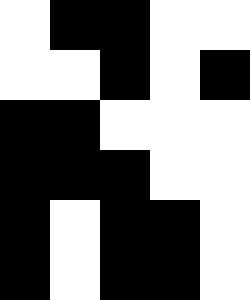[["white", "black", "black", "white", "white"], ["white", "white", "black", "white", "black"], ["black", "black", "white", "white", "white"], ["black", "black", "black", "white", "white"], ["black", "white", "black", "black", "white"], ["black", "white", "black", "black", "white"]]